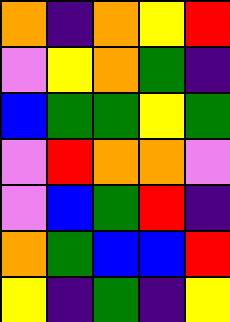[["orange", "indigo", "orange", "yellow", "red"], ["violet", "yellow", "orange", "green", "indigo"], ["blue", "green", "green", "yellow", "green"], ["violet", "red", "orange", "orange", "violet"], ["violet", "blue", "green", "red", "indigo"], ["orange", "green", "blue", "blue", "red"], ["yellow", "indigo", "green", "indigo", "yellow"]]